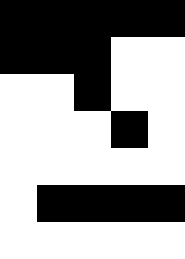[["black", "black", "black", "black", "black"], ["black", "black", "black", "white", "white"], ["white", "white", "black", "white", "white"], ["white", "white", "white", "black", "white"], ["white", "white", "white", "white", "white"], ["white", "black", "black", "black", "black"], ["white", "white", "white", "white", "white"]]